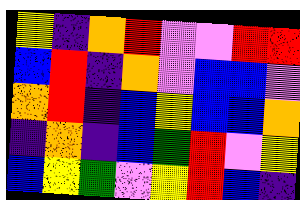[["yellow", "indigo", "orange", "red", "violet", "violet", "red", "red"], ["blue", "red", "indigo", "orange", "violet", "blue", "blue", "violet"], ["orange", "red", "indigo", "blue", "yellow", "blue", "blue", "orange"], ["indigo", "orange", "indigo", "blue", "green", "red", "violet", "yellow"], ["blue", "yellow", "green", "violet", "yellow", "red", "blue", "indigo"]]